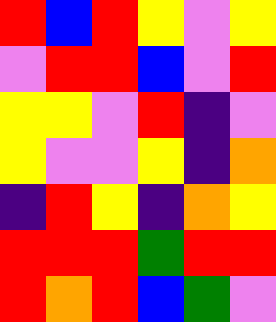[["red", "blue", "red", "yellow", "violet", "yellow"], ["violet", "red", "red", "blue", "violet", "red"], ["yellow", "yellow", "violet", "red", "indigo", "violet"], ["yellow", "violet", "violet", "yellow", "indigo", "orange"], ["indigo", "red", "yellow", "indigo", "orange", "yellow"], ["red", "red", "red", "green", "red", "red"], ["red", "orange", "red", "blue", "green", "violet"]]